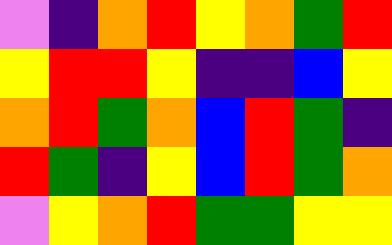[["violet", "indigo", "orange", "red", "yellow", "orange", "green", "red"], ["yellow", "red", "red", "yellow", "indigo", "indigo", "blue", "yellow"], ["orange", "red", "green", "orange", "blue", "red", "green", "indigo"], ["red", "green", "indigo", "yellow", "blue", "red", "green", "orange"], ["violet", "yellow", "orange", "red", "green", "green", "yellow", "yellow"]]